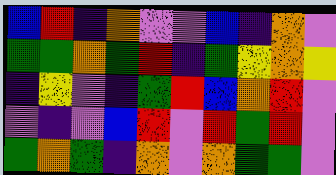[["blue", "red", "indigo", "orange", "violet", "violet", "blue", "indigo", "orange", "violet"], ["green", "green", "orange", "green", "red", "indigo", "green", "yellow", "orange", "yellow"], ["indigo", "yellow", "violet", "indigo", "green", "red", "blue", "orange", "red", "violet"], ["violet", "indigo", "violet", "blue", "red", "violet", "red", "green", "red", "violet"], ["green", "orange", "green", "indigo", "orange", "violet", "orange", "green", "green", "violet"]]